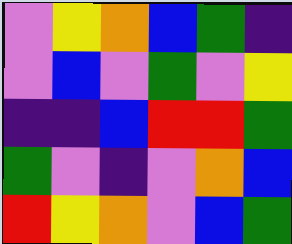[["violet", "yellow", "orange", "blue", "green", "indigo"], ["violet", "blue", "violet", "green", "violet", "yellow"], ["indigo", "indigo", "blue", "red", "red", "green"], ["green", "violet", "indigo", "violet", "orange", "blue"], ["red", "yellow", "orange", "violet", "blue", "green"]]